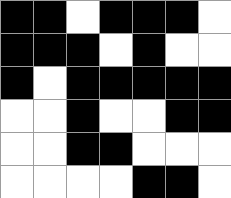[["black", "black", "white", "black", "black", "black", "white"], ["black", "black", "black", "white", "black", "white", "white"], ["black", "white", "black", "black", "black", "black", "black"], ["white", "white", "black", "white", "white", "black", "black"], ["white", "white", "black", "black", "white", "white", "white"], ["white", "white", "white", "white", "black", "black", "white"]]